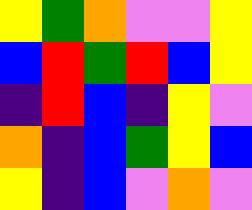[["yellow", "green", "orange", "violet", "violet", "yellow"], ["blue", "red", "green", "red", "blue", "yellow"], ["indigo", "red", "blue", "indigo", "yellow", "violet"], ["orange", "indigo", "blue", "green", "yellow", "blue"], ["yellow", "indigo", "blue", "violet", "orange", "violet"]]